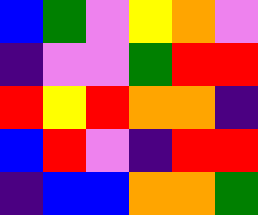[["blue", "green", "violet", "yellow", "orange", "violet"], ["indigo", "violet", "violet", "green", "red", "red"], ["red", "yellow", "red", "orange", "orange", "indigo"], ["blue", "red", "violet", "indigo", "red", "red"], ["indigo", "blue", "blue", "orange", "orange", "green"]]